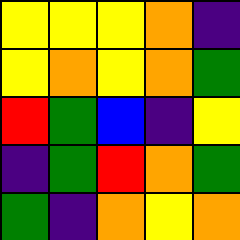[["yellow", "yellow", "yellow", "orange", "indigo"], ["yellow", "orange", "yellow", "orange", "green"], ["red", "green", "blue", "indigo", "yellow"], ["indigo", "green", "red", "orange", "green"], ["green", "indigo", "orange", "yellow", "orange"]]